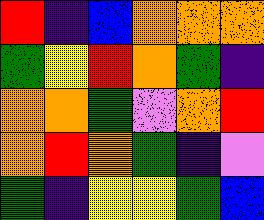[["red", "indigo", "blue", "orange", "orange", "orange"], ["green", "yellow", "red", "orange", "green", "indigo"], ["orange", "orange", "green", "violet", "orange", "red"], ["orange", "red", "orange", "green", "indigo", "violet"], ["green", "indigo", "yellow", "yellow", "green", "blue"]]